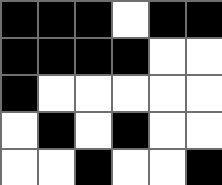[["black", "black", "black", "white", "black", "black"], ["black", "black", "black", "black", "white", "white"], ["black", "white", "white", "white", "white", "white"], ["white", "black", "white", "black", "white", "white"], ["white", "white", "black", "white", "white", "black"]]